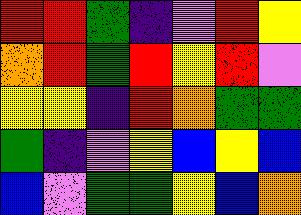[["red", "red", "green", "indigo", "violet", "red", "yellow"], ["orange", "red", "green", "red", "yellow", "red", "violet"], ["yellow", "yellow", "indigo", "red", "orange", "green", "green"], ["green", "indigo", "violet", "yellow", "blue", "yellow", "blue"], ["blue", "violet", "green", "green", "yellow", "blue", "orange"]]